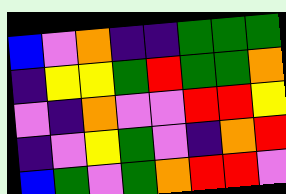[["blue", "violet", "orange", "indigo", "indigo", "green", "green", "green"], ["indigo", "yellow", "yellow", "green", "red", "green", "green", "orange"], ["violet", "indigo", "orange", "violet", "violet", "red", "red", "yellow"], ["indigo", "violet", "yellow", "green", "violet", "indigo", "orange", "red"], ["blue", "green", "violet", "green", "orange", "red", "red", "violet"]]